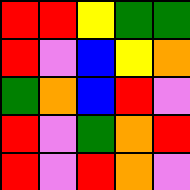[["red", "red", "yellow", "green", "green"], ["red", "violet", "blue", "yellow", "orange"], ["green", "orange", "blue", "red", "violet"], ["red", "violet", "green", "orange", "red"], ["red", "violet", "red", "orange", "violet"]]